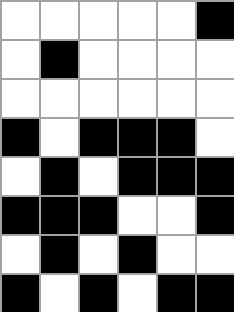[["white", "white", "white", "white", "white", "black"], ["white", "black", "white", "white", "white", "white"], ["white", "white", "white", "white", "white", "white"], ["black", "white", "black", "black", "black", "white"], ["white", "black", "white", "black", "black", "black"], ["black", "black", "black", "white", "white", "black"], ["white", "black", "white", "black", "white", "white"], ["black", "white", "black", "white", "black", "black"]]